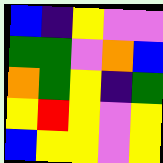[["blue", "indigo", "yellow", "violet", "violet"], ["green", "green", "violet", "orange", "blue"], ["orange", "green", "yellow", "indigo", "green"], ["yellow", "red", "yellow", "violet", "yellow"], ["blue", "yellow", "yellow", "violet", "yellow"]]